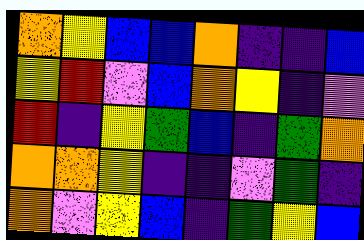[["orange", "yellow", "blue", "blue", "orange", "indigo", "indigo", "blue"], ["yellow", "red", "violet", "blue", "orange", "yellow", "indigo", "violet"], ["red", "indigo", "yellow", "green", "blue", "indigo", "green", "orange"], ["orange", "orange", "yellow", "indigo", "indigo", "violet", "green", "indigo"], ["orange", "violet", "yellow", "blue", "indigo", "green", "yellow", "blue"]]